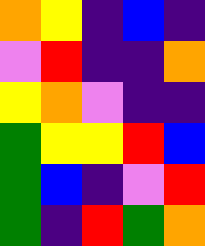[["orange", "yellow", "indigo", "blue", "indigo"], ["violet", "red", "indigo", "indigo", "orange"], ["yellow", "orange", "violet", "indigo", "indigo"], ["green", "yellow", "yellow", "red", "blue"], ["green", "blue", "indigo", "violet", "red"], ["green", "indigo", "red", "green", "orange"]]